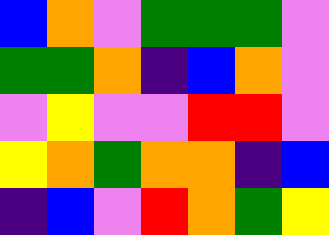[["blue", "orange", "violet", "green", "green", "green", "violet"], ["green", "green", "orange", "indigo", "blue", "orange", "violet"], ["violet", "yellow", "violet", "violet", "red", "red", "violet"], ["yellow", "orange", "green", "orange", "orange", "indigo", "blue"], ["indigo", "blue", "violet", "red", "orange", "green", "yellow"]]